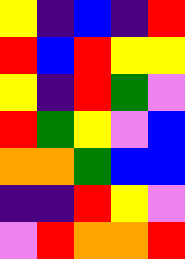[["yellow", "indigo", "blue", "indigo", "red"], ["red", "blue", "red", "yellow", "yellow"], ["yellow", "indigo", "red", "green", "violet"], ["red", "green", "yellow", "violet", "blue"], ["orange", "orange", "green", "blue", "blue"], ["indigo", "indigo", "red", "yellow", "violet"], ["violet", "red", "orange", "orange", "red"]]